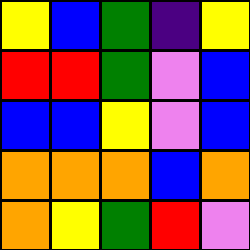[["yellow", "blue", "green", "indigo", "yellow"], ["red", "red", "green", "violet", "blue"], ["blue", "blue", "yellow", "violet", "blue"], ["orange", "orange", "orange", "blue", "orange"], ["orange", "yellow", "green", "red", "violet"]]